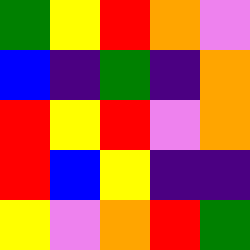[["green", "yellow", "red", "orange", "violet"], ["blue", "indigo", "green", "indigo", "orange"], ["red", "yellow", "red", "violet", "orange"], ["red", "blue", "yellow", "indigo", "indigo"], ["yellow", "violet", "orange", "red", "green"]]